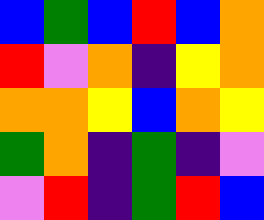[["blue", "green", "blue", "red", "blue", "orange"], ["red", "violet", "orange", "indigo", "yellow", "orange"], ["orange", "orange", "yellow", "blue", "orange", "yellow"], ["green", "orange", "indigo", "green", "indigo", "violet"], ["violet", "red", "indigo", "green", "red", "blue"]]